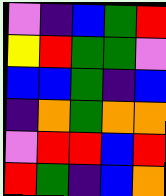[["violet", "indigo", "blue", "green", "red"], ["yellow", "red", "green", "green", "violet"], ["blue", "blue", "green", "indigo", "blue"], ["indigo", "orange", "green", "orange", "orange"], ["violet", "red", "red", "blue", "red"], ["red", "green", "indigo", "blue", "orange"]]